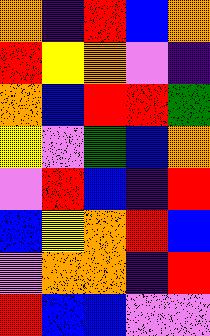[["orange", "indigo", "red", "blue", "orange"], ["red", "yellow", "orange", "violet", "indigo"], ["orange", "blue", "red", "red", "green"], ["yellow", "violet", "green", "blue", "orange"], ["violet", "red", "blue", "indigo", "red"], ["blue", "yellow", "orange", "red", "blue"], ["violet", "orange", "orange", "indigo", "red"], ["red", "blue", "blue", "violet", "violet"]]